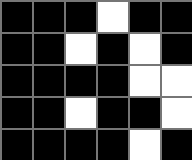[["black", "black", "black", "white", "black", "black"], ["black", "black", "white", "black", "white", "black"], ["black", "black", "black", "black", "white", "white"], ["black", "black", "white", "black", "black", "white"], ["black", "black", "black", "black", "white", "black"]]